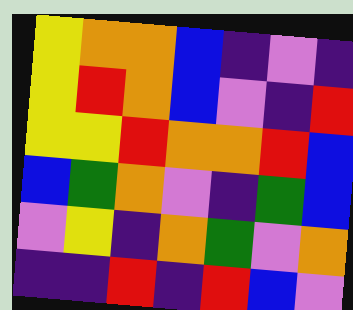[["yellow", "orange", "orange", "blue", "indigo", "violet", "indigo"], ["yellow", "red", "orange", "blue", "violet", "indigo", "red"], ["yellow", "yellow", "red", "orange", "orange", "red", "blue"], ["blue", "green", "orange", "violet", "indigo", "green", "blue"], ["violet", "yellow", "indigo", "orange", "green", "violet", "orange"], ["indigo", "indigo", "red", "indigo", "red", "blue", "violet"]]